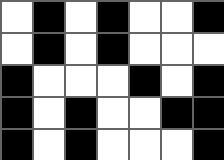[["white", "black", "white", "black", "white", "white", "black"], ["white", "black", "white", "black", "white", "white", "white"], ["black", "white", "white", "white", "black", "white", "black"], ["black", "white", "black", "white", "white", "black", "black"], ["black", "white", "black", "white", "white", "white", "black"]]